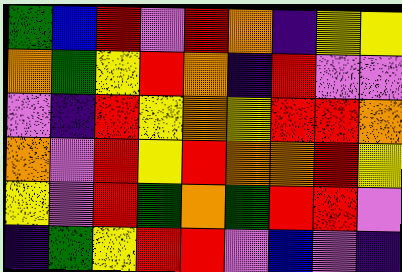[["green", "blue", "red", "violet", "red", "orange", "indigo", "yellow", "yellow"], ["orange", "green", "yellow", "red", "orange", "indigo", "red", "violet", "violet"], ["violet", "indigo", "red", "yellow", "orange", "yellow", "red", "red", "orange"], ["orange", "violet", "red", "yellow", "red", "orange", "orange", "red", "yellow"], ["yellow", "violet", "red", "green", "orange", "green", "red", "red", "violet"], ["indigo", "green", "yellow", "red", "red", "violet", "blue", "violet", "indigo"]]